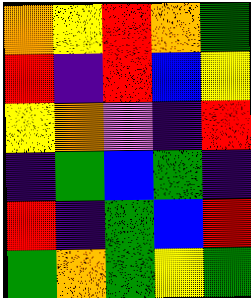[["orange", "yellow", "red", "orange", "green"], ["red", "indigo", "red", "blue", "yellow"], ["yellow", "orange", "violet", "indigo", "red"], ["indigo", "green", "blue", "green", "indigo"], ["red", "indigo", "green", "blue", "red"], ["green", "orange", "green", "yellow", "green"]]